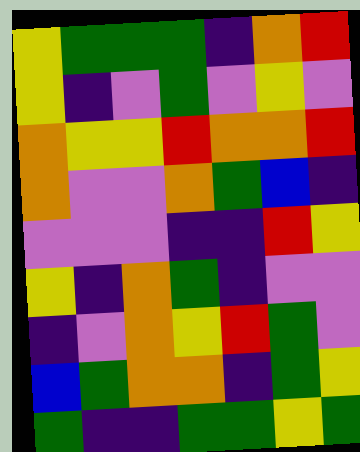[["yellow", "green", "green", "green", "indigo", "orange", "red"], ["yellow", "indigo", "violet", "green", "violet", "yellow", "violet"], ["orange", "yellow", "yellow", "red", "orange", "orange", "red"], ["orange", "violet", "violet", "orange", "green", "blue", "indigo"], ["violet", "violet", "violet", "indigo", "indigo", "red", "yellow"], ["yellow", "indigo", "orange", "green", "indigo", "violet", "violet"], ["indigo", "violet", "orange", "yellow", "red", "green", "violet"], ["blue", "green", "orange", "orange", "indigo", "green", "yellow"], ["green", "indigo", "indigo", "green", "green", "yellow", "green"]]